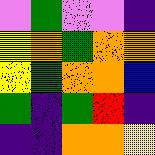[["violet", "green", "violet", "violet", "indigo"], ["yellow", "orange", "green", "orange", "orange"], ["yellow", "green", "orange", "orange", "blue"], ["green", "indigo", "green", "red", "indigo"], ["indigo", "indigo", "orange", "orange", "yellow"]]